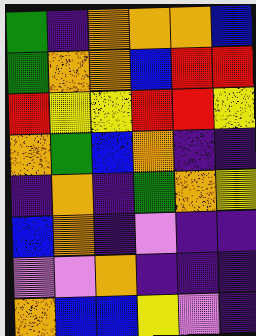[["green", "indigo", "orange", "orange", "orange", "blue"], ["green", "orange", "orange", "blue", "red", "red"], ["red", "yellow", "yellow", "red", "red", "yellow"], ["orange", "green", "blue", "orange", "indigo", "indigo"], ["indigo", "orange", "indigo", "green", "orange", "yellow"], ["blue", "orange", "indigo", "violet", "indigo", "indigo"], ["violet", "violet", "orange", "indigo", "indigo", "indigo"], ["orange", "blue", "blue", "yellow", "violet", "indigo"]]